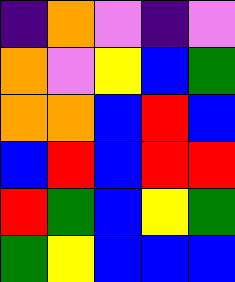[["indigo", "orange", "violet", "indigo", "violet"], ["orange", "violet", "yellow", "blue", "green"], ["orange", "orange", "blue", "red", "blue"], ["blue", "red", "blue", "red", "red"], ["red", "green", "blue", "yellow", "green"], ["green", "yellow", "blue", "blue", "blue"]]